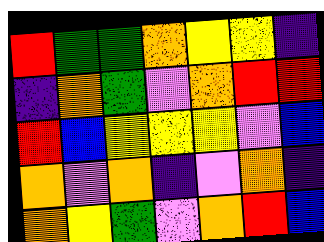[["red", "green", "green", "orange", "yellow", "yellow", "indigo"], ["indigo", "orange", "green", "violet", "orange", "red", "red"], ["red", "blue", "yellow", "yellow", "yellow", "violet", "blue"], ["orange", "violet", "orange", "indigo", "violet", "orange", "indigo"], ["orange", "yellow", "green", "violet", "orange", "red", "blue"]]